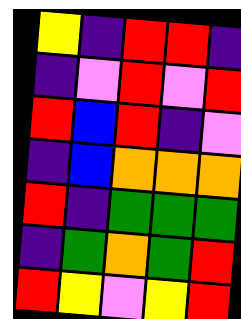[["yellow", "indigo", "red", "red", "indigo"], ["indigo", "violet", "red", "violet", "red"], ["red", "blue", "red", "indigo", "violet"], ["indigo", "blue", "orange", "orange", "orange"], ["red", "indigo", "green", "green", "green"], ["indigo", "green", "orange", "green", "red"], ["red", "yellow", "violet", "yellow", "red"]]